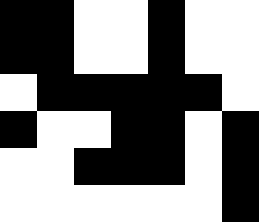[["black", "black", "white", "white", "black", "white", "white"], ["black", "black", "white", "white", "black", "white", "white"], ["white", "black", "black", "black", "black", "black", "white"], ["black", "white", "white", "black", "black", "white", "black"], ["white", "white", "black", "black", "black", "white", "black"], ["white", "white", "white", "white", "white", "white", "black"]]